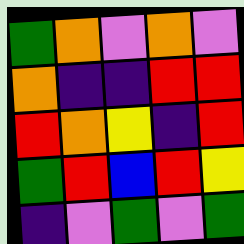[["green", "orange", "violet", "orange", "violet"], ["orange", "indigo", "indigo", "red", "red"], ["red", "orange", "yellow", "indigo", "red"], ["green", "red", "blue", "red", "yellow"], ["indigo", "violet", "green", "violet", "green"]]